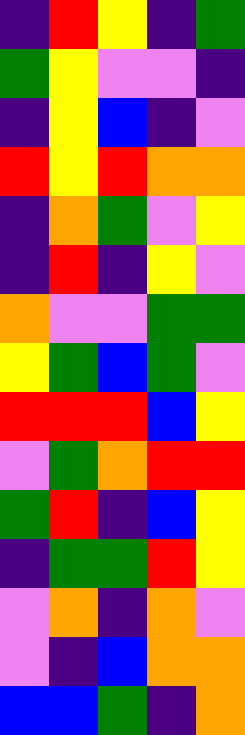[["indigo", "red", "yellow", "indigo", "green"], ["green", "yellow", "violet", "violet", "indigo"], ["indigo", "yellow", "blue", "indigo", "violet"], ["red", "yellow", "red", "orange", "orange"], ["indigo", "orange", "green", "violet", "yellow"], ["indigo", "red", "indigo", "yellow", "violet"], ["orange", "violet", "violet", "green", "green"], ["yellow", "green", "blue", "green", "violet"], ["red", "red", "red", "blue", "yellow"], ["violet", "green", "orange", "red", "red"], ["green", "red", "indigo", "blue", "yellow"], ["indigo", "green", "green", "red", "yellow"], ["violet", "orange", "indigo", "orange", "violet"], ["violet", "indigo", "blue", "orange", "orange"], ["blue", "blue", "green", "indigo", "orange"]]